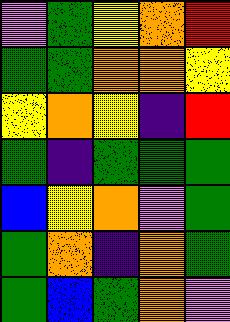[["violet", "green", "yellow", "orange", "red"], ["green", "green", "orange", "orange", "yellow"], ["yellow", "orange", "yellow", "indigo", "red"], ["green", "indigo", "green", "green", "green"], ["blue", "yellow", "orange", "violet", "green"], ["green", "orange", "indigo", "orange", "green"], ["green", "blue", "green", "orange", "violet"]]